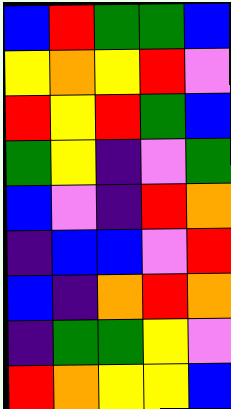[["blue", "red", "green", "green", "blue"], ["yellow", "orange", "yellow", "red", "violet"], ["red", "yellow", "red", "green", "blue"], ["green", "yellow", "indigo", "violet", "green"], ["blue", "violet", "indigo", "red", "orange"], ["indigo", "blue", "blue", "violet", "red"], ["blue", "indigo", "orange", "red", "orange"], ["indigo", "green", "green", "yellow", "violet"], ["red", "orange", "yellow", "yellow", "blue"]]